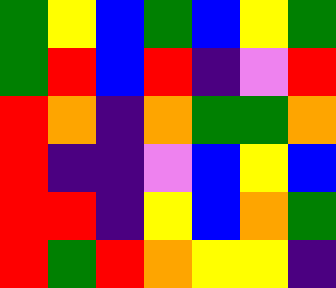[["green", "yellow", "blue", "green", "blue", "yellow", "green"], ["green", "red", "blue", "red", "indigo", "violet", "red"], ["red", "orange", "indigo", "orange", "green", "green", "orange"], ["red", "indigo", "indigo", "violet", "blue", "yellow", "blue"], ["red", "red", "indigo", "yellow", "blue", "orange", "green"], ["red", "green", "red", "orange", "yellow", "yellow", "indigo"]]